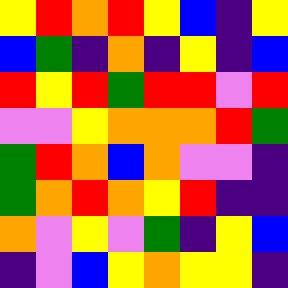[["yellow", "red", "orange", "red", "yellow", "blue", "indigo", "yellow"], ["blue", "green", "indigo", "orange", "indigo", "yellow", "indigo", "blue"], ["red", "yellow", "red", "green", "red", "red", "violet", "red"], ["violet", "violet", "yellow", "orange", "orange", "orange", "red", "green"], ["green", "red", "orange", "blue", "orange", "violet", "violet", "indigo"], ["green", "orange", "red", "orange", "yellow", "red", "indigo", "indigo"], ["orange", "violet", "yellow", "violet", "green", "indigo", "yellow", "blue"], ["indigo", "violet", "blue", "yellow", "orange", "yellow", "yellow", "indigo"]]